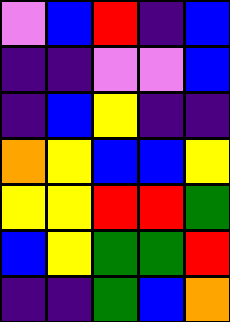[["violet", "blue", "red", "indigo", "blue"], ["indigo", "indigo", "violet", "violet", "blue"], ["indigo", "blue", "yellow", "indigo", "indigo"], ["orange", "yellow", "blue", "blue", "yellow"], ["yellow", "yellow", "red", "red", "green"], ["blue", "yellow", "green", "green", "red"], ["indigo", "indigo", "green", "blue", "orange"]]